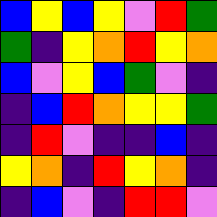[["blue", "yellow", "blue", "yellow", "violet", "red", "green"], ["green", "indigo", "yellow", "orange", "red", "yellow", "orange"], ["blue", "violet", "yellow", "blue", "green", "violet", "indigo"], ["indigo", "blue", "red", "orange", "yellow", "yellow", "green"], ["indigo", "red", "violet", "indigo", "indigo", "blue", "indigo"], ["yellow", "orange", "indigo", "red", "yellow", "orange", "indigo"], ["indigo", "blue", "violet", "indigo", "red", "red", "violet"]]